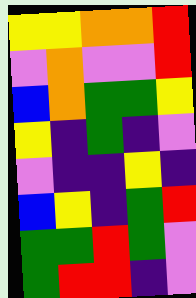[["yellow", "yellow", "orange", "orange", "red"], ["violet", "orange", "violet", "violet", "red"], ["blue", "orange", "green", "green", "yellow"], ["yellow", "indigo", "green", "indigo", "violet"], ["violet", "indigo", "indigo", "yellow", "indigo"], ["blue", "yellow", "indigo", "green", "red"], ["green", "green", "red", "green", "violet"], ["green", "red", "red", "indigo", "violet"]]